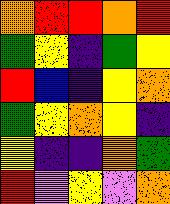[["orange", "red", "red", "orange", "red"], ["green", "yellow", "indigo", "green", "yellow"], ["red", "blue", "indigo", "yellow", "orange"], ["green", "yellow", "orange", "yellow", "indigo"], ["yellow", "indigo", "indigo", "orange", "green"], ["red", "violet", "yellow", "violet", "orange"]]